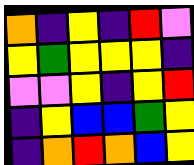[["orange", "indigo", "yellow", "indigo", "red", "violet"], ["yellow", "green", "yellow", "yellow", "yellow", "indigo"], ["violet", "violet", "yellow", "indigo", "yellow", "red"], ["indigo", "yellow", "blue", "blue", "green", "yellow"], ["indigo", "orange", "red", "orange", "blue", "yellow"]]